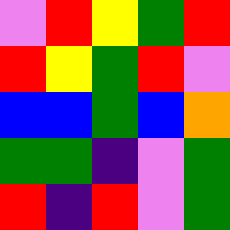[["violet", "red", "yellow", "green", "red"], ["red", "yellow", "green", "red", "violet"], ["blue", "blue", "green", "blue", "orange"], ["green", "green", "indigo", "violet", "green"], ["red", "indigo", "red", "violet", "green"]]